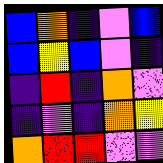[["blue", "orange", "indigo", "violet", "blue"], ["blue", "yellow", "blue", "violet", "indigo"], ["indigo", "red", "indigo", "orange", "violet"], ["indigo", "violet", "indigo", "orange", "yellow"], ["orange", "red", "red", "violet", "violet"]]